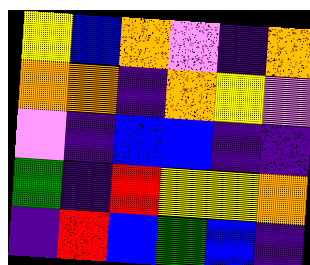[["yellow", "blue", "orange", "violet", "indigo", "orange"], ["orange", "orange", "indigo", "orange", "yellow", "violet"], ["violet", "indigo", "blue", "blue", "indigo", "indigo"], ["green", "indigo", "red", "yellow", "yellow", "orange"], ["indigo", "red", "blue", "green", "blue", "indigo"]]